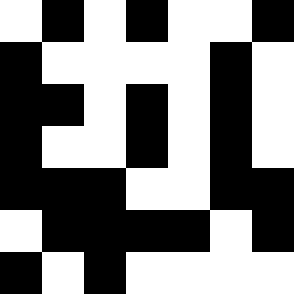[["white", "black", "white", "black", "white", "white", "black"], ["black", "white", "white", "white", "white", "black", "white"], ["black", "black", "white", "black", "white", "black", "white"], ["black", "white", "white", "black", "white", "black", "white"], ["black", "black", "black", "white", "white", "black", "black"], ["white", "black", "black", "black", "black", "white", "black"], ["black", "white", "black", "white", "white", "white", "white"]]